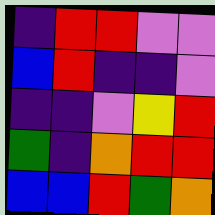[["indigo", "red", "red", "violet", "violet"], ["blue", "red", "indigo", "indigo", "violet"], ["indigo", "indigo", "violet", "yellow", "red"], ["green", "indigo", "orange", "red", "red"], ["blue", "blue", "red", "green", "orange"]]